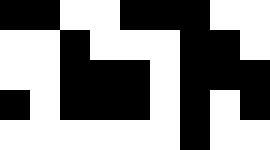[["black", "black", "white", "white", "black", "black", "black", "white", "white"], ["white", "white", "black", "white", "white", "white", "black", "black", "white"], ["white", "white", "black", "black", "black", "white", "black", "black", "black"], ["black", "white", "black", "black", "black", "white", "black", "white", "black"], ["white", "white", "white", "white", "white", "white", "black", "white", "white"]]